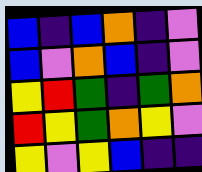[["blue", "indigo", "blue", "orange", "indigo", "violet"], ["blue", "violet", "orange", "blue", "indigo", "violet"], ["yellow", "red", "green", "indigo", "green", "orange"], ["red", "yellow", "green", "orange", "yellow", "violet"], ["yellow", "violet", "yellow", "blue", "indigo", "indigo"]]